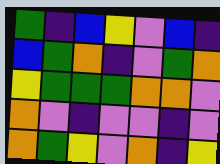[["green", "indigo", "blue", "yellow", "violet", "blue", "indigo"], ["blue", "green", "orange", "indigo", "violet", "green", "orange"], ["yellow", "green", "green", "green", "orange", "orange", "violet"], ["orange", "violet", "indigo", "violet", "violet", "indigo", "violet"], ["orange", "green", "yellow", "violet", "orange", "indigo", "yellow"]]